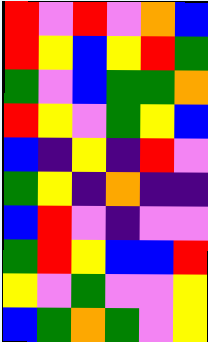[["red", "violet", "red", "violet", "orange", "blue"], ["red", "yellow", "blue", "yellow", "red", "green"], ["green", "violet", "blue", "green", "green", "orange"], ["red", "yellow", "violet", "green", "yellow", "blue"], ["blue", "indigo", "yellow", "indigo", "red", "violet"], ["green", "yellow", "indigo", "orange", "indigo", "indigo"], ["blue", "red", "violet", "indigo", "violet", "violet"], ["green", "red", "yellow", "blue", "blue", "red"], ["yellow", "violet", "green", "violet", "violet", "yellow"], ["blue", "green", "orange", "green", "violet", "yellow"]]